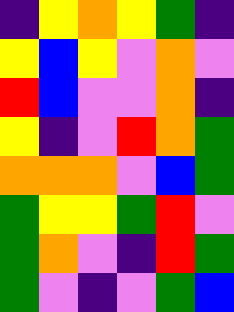[["indigo", "yellow", "orange", "yellow", "green", "indigo"], ["yellow", "blue", "yellow", "violet", "orange", "violet"], ["red", "blue", "violet", "violet", "orange", "indigo"], ["yellow", "indigo", "violet", "red", "orange", "green"], ["orange", "orange", "orange", "violet", "blue", "green"], ["green", "yellow", "yellow", "green", "red", "violet"], ["green", "orange", "violet", "indigo", "red", "green"], ["green", "violet", "indigo", "violet", "green", "blue"]]